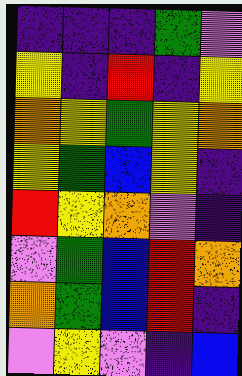[["indigo", "indigo", "indigo", "green", "violet"], ["yellow", "indigo", "red", "indigo", "yellow"], ["orange", "yellow", "green", "yellow", "orange"], ["yellow", "green", "blue", "yellow", "indigo"], ["red", "yellow", "orange", "violet", "indigo"], ["violet", "green", "blue", "red", "orange"], ["orange", "green", "blue", "red", "indigo"], ["violet", "yellow", "violet", "indigo", "blue"]]